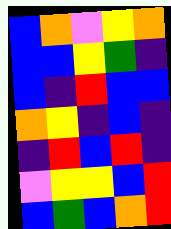[["blue", "orange", "violet", "yellow", "orange"], ["blue", "blue", "yellow", "green", "indigo"], ["blue", "indigo", "red", "blue", "blue"], ["orange", "yellow", "indigo", "blue", "indigo"], ["indigo", "red", "blue", "red", "indigo"], ["violet", "yellow", "yellow", "blue", "red"], ["blue", "green", "blue", "orange", "red"]]